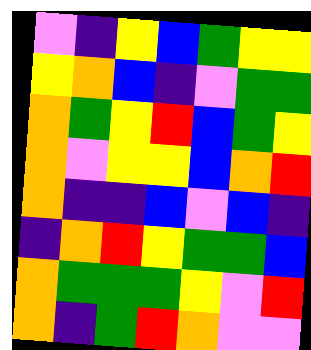[["violet", "indigo", "yellow", "blue", "green", "yellow", "yellow"], ["yellow", "orange", "blue", "indigo", "violet", "green", "green"], ["orange", "green", "yellow", "red", "blue", "green", "yellow"], ["orange", "violet", "yellow", "yellow", "blue", "orange", "red"], ["orange", "indigo", "indigo", "blue", "violet", "blue", "indigo"], ["indigo", "orange", "red", "yellow", "green", "green", "blue"], ["orange", "green", "green", "green", "yellow", "violet", "red"], ["orange", "indigo", "green", "red", "orange", "violet", "violet"]]